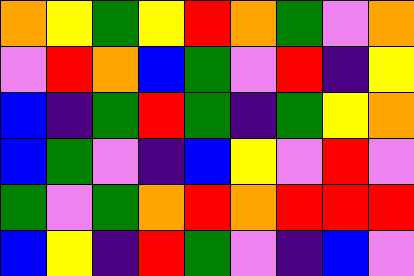[["orange", "yellow", "green", "yellow", "red", "orange", "green", "violet", "orange"], ["violet", "red", "orange", "blue", "green", "violet", "red", "indigo", "yellow"], ["blue", "indigo", "green", "red", "green", "indigo", "green", "yellow", "orange"], ["blue", "green", "violet", "indigo", "blue", "yellow", "violet", "red", "violet"], ["green", "violet", "green", "orange", "red", "orange", "red", "red", "red"], ["blue", "yellow", "indigo", "red", "green", "violet", "indigo", "blue", "violet"]]